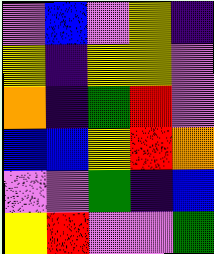[["violet", "blue", "violet", "yellow", "indigo"], ["yellow", "indigo", "yellow", "yellow", "violet"], ["orange", "indigo", "green", "red", "violet"], ["blue", "blue", "yellow", "red", "orange"], ["violet", "violet", "green", "indigo", "blue"], ["yellow", "red", "violet", "violet", "green"]]